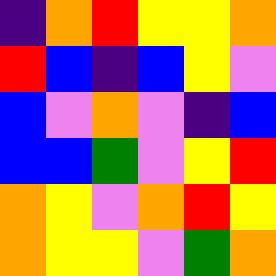[["indigo", "orange", "red", "yellow", "yellow", "orange"], ["red", "blue", "indigo", "blue", "yellow", "violet"], ["blue", "violet", "orange", "violet", "indigo", "blue"], ["blue", "blue", "green", "violet", "yellow", "red"], ["orange", "yellow", "violet", "orange", "red", "yellow"], ["orange", "yellow", "yellow", "violet", "green", "orange"]]